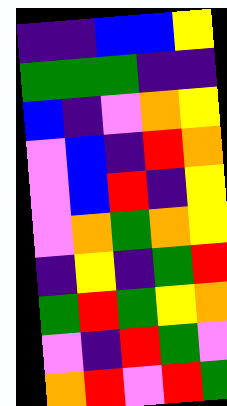[["indigo", "indigo", "blue", "blue", "yellow"], ["green", "green", "green", "indigo", "indigo"], ["blue", "indigo", "violet", "orange", "yellow"], ["violet", "blue", "indigo", "red", "orange"], ["violet", "blue", "red", "indigo", "yellow"], ["violet", "orange", "green", "orange", "yellow"], ["indigo", "yellow", "indigo", "green", "red"], ["green", "red", "green", "yellow", "orange"], ["violet", "indigo", "red", "green", "violet"], ["orange", "red", "violet", "red", "green"]]